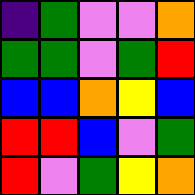[["indigo", "green", "violet", "violet", "orange"], ["green", "green", "violet", "green", "red"], ["blue", "blue", "orange", "yellow", "blue"], ["red", "red", "blue", "violet", "green"], ["red", "violet", "green", "yellow", "orange"]]